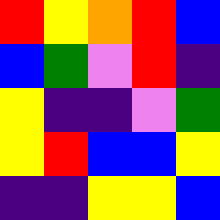[["red", "yellow", "orange", "red", "blue"], ["blue", "green", "violet", "red", "indigo"], ["yellow", "indigo", "indigo", "violet", "green"], ["yellow", "red", "blue", "blue", "yellow"], ["indigo", "indigo", "yellow", "yellow", "blue"]]